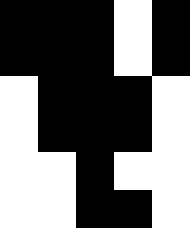[["black", "black", "black", "white", "black"], ["black", "black", "black", "white", "black"], ["white", "black", "black", "black", "white"], ["white", "black", "black", "black", "white"], ["white", "white", "black", "white", "white"], ["white", "white", "black", "black", "white"]]